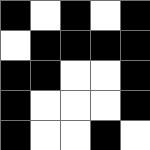[["black", "white", "black", "white", "black"], ["white", "black", "black", "black", "black"], ["black", "black", "white", "white", "black"], ["black", "white", "white", "white", "black"], ["black", "white", "white", "black", "white"]]